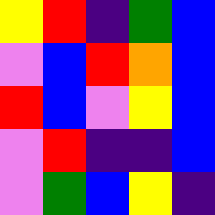[["yellow", "red", "indigo", "green", "blue"], ["violet", "blue", "red", "orange", "blue"], ["red", "blue", "violet", "yellow", "blue"], ["violet", "red", "indigo", "indigo", "blue"], ["violet", "green", "blue", "yellow", "indigo"]]